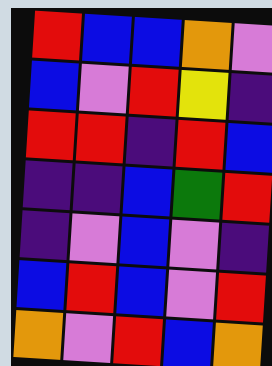[["red", "blue", "blue", "orange", "violet"], ["blue", "violet", "red", "yellow", "indigo"], ["red", "red", "indigo", "red", "blue"], ["indigo", "indigo", "blue", "green", "red"], ["indigo", "violet", "blue", "violet", "indigo"], ["blue", "red", "blue", "violet", "red"], ["orange", "violet", "red", "blue", "orange"]]